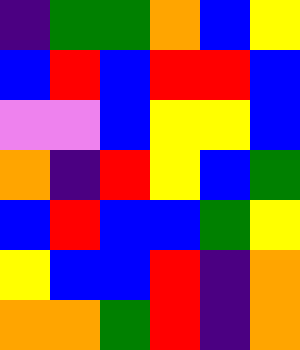[["indigo", "green", "green", "orange", "blue", "yellow"], ["blue", "red", "blue", "red", "red", "blue"], ["violet", "violet", "blue", "yellow", "yellow", "blue"], ["orange", "indigo", "red", "yellow", "blue", "green"], ["blue", "red", "blue", "blue", "green", "yellow"], ["yellow", "blue", "blue", "red", "indigo", "orange"], ["orange", "orange", "green", "red", "indigo", "orange"]]